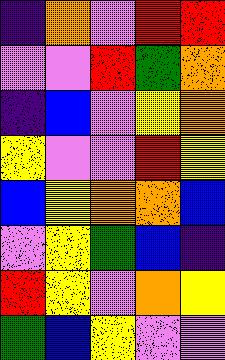[["indigo", "orange", "violet", "red", "red"], ["violet", "violet", "red", "green", "orange"], ["indigo", "blue", "violet", "yellow", "orange"], ["yellow", "violet", "violet", "red", "yellow"], ["blue", "yellow", "orange", "orange", "blue"], ["violet", "yellow", "green", "blue", "indigo"], ["red", "yellow", "violet", "orange", "yellow"], ["green", "blue", "yellow", "violet", "violet"]]